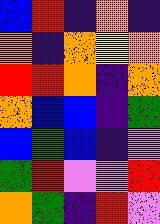[["blue", "red", "indigo", "orange", "indigo"], ["orange", "indigo", "orange", "yellow", "orange"], ["red", "red", "orange", "indigo", "orange"], ["orange", "blue", "blue", "indigo", "green"], ["blue", "green", "blue", "indigo", "violet"], ["green", "red", "violet", "violet", "red"], ["orange", "green", "indigo", "red", "violet"]]